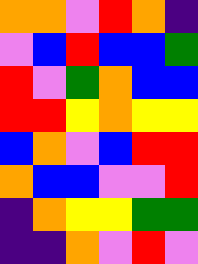[["orange", "orange", "violet", "red", "orange", "indigo"], ["violet", "blue", "red", "blue", "blue", "green"], ["red", "violet", "green", "orange", "blue", "blue"], ["red", "red", "yellow", "orange", "yellow", "yellow"], ["blue", "orange", "violet", "blue", "red", "red"], ["orange", "blue", "blue", "violet", "violet", "red"], ["indigo", "orange", "yellow", "yellow", "green", "green"], ["indigo", "indigo", "orange", "violet", "red", "violet"]]